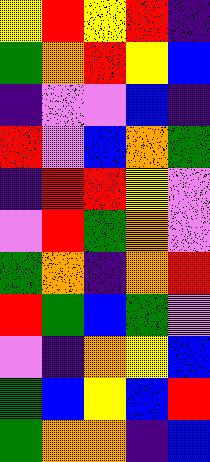[["yellow", "red", "yellow", "red", "indigo"], ["green", "orange", "red", "yellow", "blue"], ["indigo", "violet", "violet", "blue", "indigo"], ["red", "violet", "blue", "orange", "green"], ["indigo", "red", "red", "yellow", "violet"], ["violet", "red", "green", "orange", "violet"], ["green", "orange", "indigo", "orange", "red"], ["red", "green", "blue", "green", "violet"], ["violet", "indigo", "orange", "yellow", "blue"], ["green", "blue", "yellow", "blue", "red"], ["green", "orange", "orange", "indigo", "blue"]]